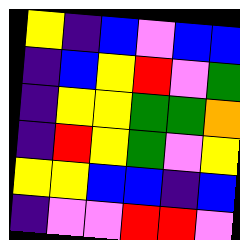[["yellow", "indigo", "blue", "violet", "blue", "blue"], ["indigo", "blue", "yellow", "red", "violet", "green"], ["indigo", "yellow", "yellow", "green", "green", "orange"], ["indigo", "red", "yellow", "green", "violet", "yellow"], ["yellow", "yellow", "blue", "blue", "indigo", "blue"], ["indigo", "violet", "violet", "red", "red", "violet"]]